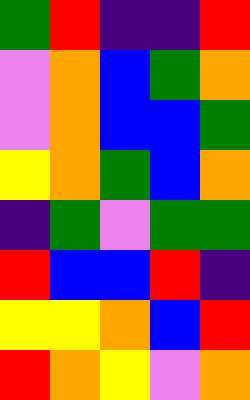[["green", "red", "indigo", "indigo", "red"], ["violet", "orange", "blue", "green", "orange"], ["violet", "orange", "blue", "blue", "green"], ["yellow", "orange", "green", "blue", "orange"], ["indigo", "green", "violet", "green", "green"], ["red", "blue", "blue", "red", "indigo"], ["yellow", "yellow", "orange", "blue", "red"], ["red", "orange", "yellow", "violet", "orange"]]